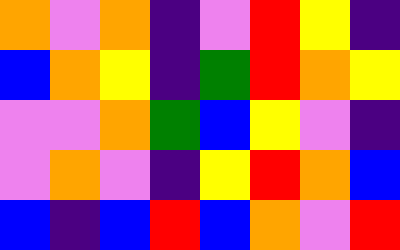[["orange", "violet", "orange", "indigo", "violet", "red", "yellow", "indigo"], ["blue", "orange", "yellow", "indigo", "green", "red", "orange", "yellow"], ["violet", "violet", "orange", "green", "blue", "yellow", "violet", "indigo"], ["violet", "orange", "violet", "indigo", "yellow", "red", "orange", "blue"], ["blue", "indigo", "blue", "red", "blue", "orange", "violet", "red"]]